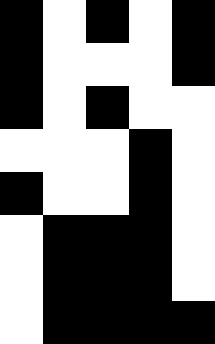[["black", "white", "black", "white", "black"], ["black", "white", "white", "white", "black"], ["black", "white", "black", "white", "white"], ["white", "white", "white", "black", "white"], ["black", "white", "white", "black", "white"], ["white", "black", "black", "black", "white"], ["white", "black", "black", "black", "white"], ["white", "black", "black", "black", "black"]]